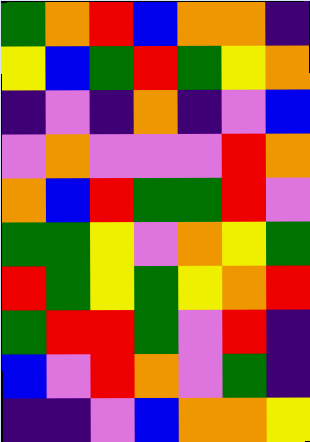[["green", "orange", "red", "blue", "orange", "orange", "indigo"], ["yellow", "blue", "green", "red", "green", "yellow", "orange"], ["indigo", "violet", "indigo", "orange", "indigo", "violet", "blue"], ["violet", "orange", "violet", "violet", "violet", "red", "orange"], ["orange", "blue", "red", "green", "green", "red", "violet"], ["green", "green", "yellow", "violet", "orange", "yellow", "green"], ["red", "green", "yellow", "green", "yellow", "orange", "red"], ["green", "red", "red", "green", "violet", "red", "indigo"], ["blue", "violet", "red", "orange", "violet", "green", "indigo"], ["indigo", "indigo", "violet", "blue", "orange", "orange", "yellow"]]